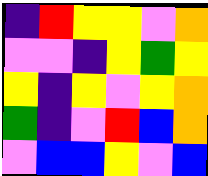[["indigo", "red", "yellow", "yellow", "violet", "orange"], ["violet", "violet", "indigo", "yellow", "green", "yellow"], ["yellow", "indigo", "yellow", "violet", "yellow", "orange"], ["green", "indigo", "violet", "red", "blue", "orange"], ["violet", "blue", "blue", "yellow", "violet", "blue"]]